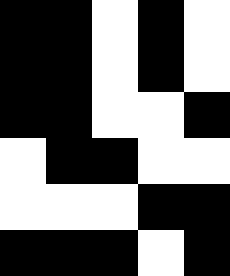[["black", "black", "white", "black", "white"], ["black", "black", "white", "black", "white"], ["black", "black", "white", "white", "black"], ["white", "black", "black", "white", "white"], ["white", "white", "white", "black", "black"], ["black", "black", "black", "white", "black"]]